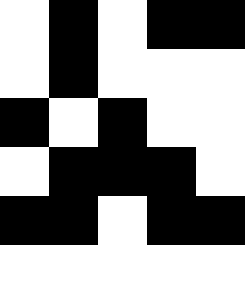[["white", "black", "white", "black", "black"], ["white", "black", "white", "white", "white"], ["black", "white", "black", "white", "white"], ["white", "black", "black", "black", "white"], ["black", "black", "white", "black", "black"], ["white", "white", "white", "white", "white"]]